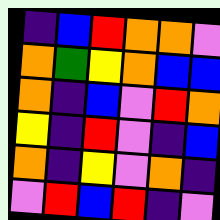[["indigo", "blue", "red", "orange", "orange", "violet"], ["orange", "green", "yellow", "orange", "blue", "blue"], ["orange", "indigo", "blue", "violet", "red", "orange"], ["yellow", "indigo", "red", "violet", "indigo", "blue"], ["orange", "indigo", "yellow", "violet", "orange", "indigo"], ["violet", "red", "blue", "red", "indigo", "violet"]]